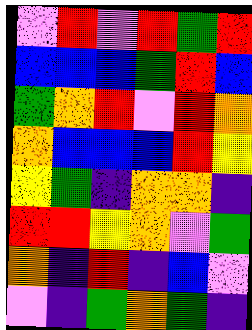[["violet", "red", "violet", "red", "green", "red"], ["blue", "blue", "blue", "green", "red", "blue"], ["green", "orange", "red", "violet", "red", "orange"], ["orange", "blue", "blue", "blue", "red", "yellow"], ["yellow", "green", "indigo", "orange", "orange", "indigo"], ["red", "red", "yellow", "orange", "violet", "green"], ["orange", "indigo", "red", "indigo", "blue", "violet"], ["violet", "indigo", "green", "orange", "green", "indigo"]]